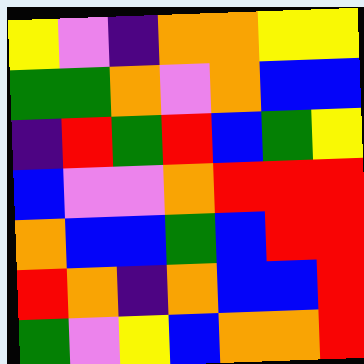[["yellow", "violet", "indigo", "orange", "orange", "yellow", "yellow"], ["green", "green", "orange", "violet", "orange", "blue", "blue"], ["indigo", "red", "green", "red", "blue", "green", "yellow"], ["blue", "violet", "violet", "orange", "red", "red", "red"], ["orange", "blue", "blue", "green", "blue", "red", "red"], ["red", "orange", "indigo", "orange", "blue", "blue", "red"], ["green", "violet", "yellow", "blue", "orange", "orange", "red"]]